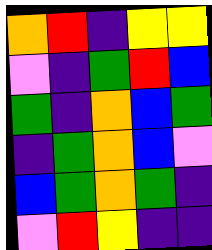[["orange", "red", "indigo", "yellow", "yellow"], ["violet", "indigo", "green", "red", "blue"], ["green", "indigo", "orange", "blue", "green"], ["indigo", "green", "orange", "blue", "violet"], ["blue", "green", "orange", "green", "indigo"], ["violet", "red", "yellow", "indigo", "indigo"]]